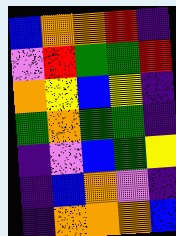[["blue", "orange", "orange", "red", "indigo"], ["violet", "red", "green", "green", "red"], ["orange", "yellow", "blue", "yellow", "indigo"], ["green", "orange", "green", "green", "indigo"], ["indigo", "violet", "blue", "green", "yellow"], ["indigo", "blue", "orange", "violet", "indigo"], ["indigo", "orange", "orange", "orange", "blue"]]